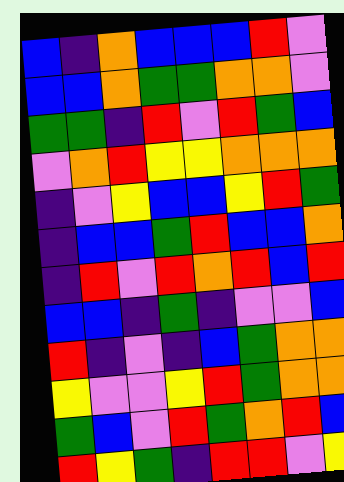[["blue", "indigo", "orange", "blue", "blue", "blue", "red", "violet"], ["blue", "blue", "orange", "green", "green", "orange", "orange", "violet"], ["green", "green", "indigo", "red", "violet", "red", "green", "blue"], ["violet", "orange", "red", "yellow", "yellow", "orange", "orange", "orange"], ["indigo", "violet", "yellow", "blue", "blue", "yellow", "red", "green"], ["indigo", "blue", "blue", "green", "red", "blue", "blue", "orange"], ["indigo", "red", "violet", "red", "orange", "red", "blue", "red"], ["blue", "blue", "indigo", "green", "indigo", "violet", "violet", "blue"], ["red", "indigo", "violet", "indigo", "blue", "green", "orange", "orange"], ["yellow", "violet", "violet", "yellow", "red", "green", "orange", "orange"], ["green", "blue", "violet", "red", "green", "orange", "red", "blue"], ["red", "yellow", "green", "indigo", "red", "red", "violet", "yellow"]]